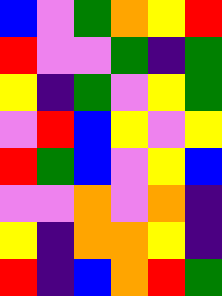[["blue", "violet", "green", "orange", "yellow", "red"], ["red", "violet", "violet", "green", "indigo", "green"], ["yellow", "indigo", "green", "violet", "yellow", "green"], ["violet", "red", "blue", "yellow", "violet", "yellow"], ["red", "green", "blue", "violet", "yellow", "blue"], ["violet", "violet", "orange", "violet", "orange", "indigo"], ["yellow", "indigo", "orange", "orange", "yellow", "indigo"], ["red", "indigo", "blue", "orange", "red", "green"]]